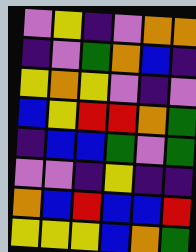[["violet", "yellow", "indigo", "violet", "orange", "orange"], ["indigo", "violet", "green", "orange", "blue", "indigo"], ["yellow", "orange", "yellow", "violet", "indigo", "violet"], ["blue", "yellow", "red", "red", "orange", "green"], ["indigo", "blue", "blue", "green", "violet", "green"], ["violet", "violet", "indigo", "yellow", "indigo", "indigo"], ["orange", "blue", "red", "blue", "blue", "red"], ["yellow", "yellow", "yellow", "blue", "orange", "green"]]